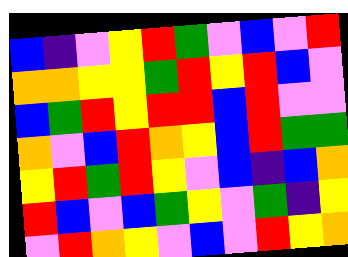[["blue", "indigo", "violet", "yellow", "red", "green", "violet", "blue", "violet", "red"], ["orange", "orange", "yellow", "yellow", "green", "red", "yellow", "red", "blue", "violet"], ["blue", "green", "red", "yellow", "red", "red", "blue", "red", "violet", "violet"], ["orange", "violet", "blue", "red", "orange", "yellow", "blue", "red", "green", "green"], ["yellow", "red", "green", "red", "yellow", "violet", "blue", "indigo", "blue", "orange"], ["red", "blue", "violet", "blue", "green", "yellow", "violet", "green", "indigo", "yellow"], ["violet", "red", "orange", "yellow", "violet", "blue", "violet", "red", "yellow", "orange"]]